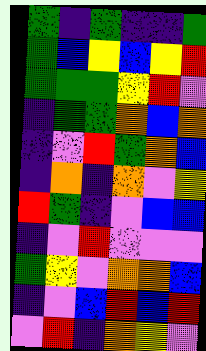[["green", "indigo", "green", "indigo", "indigo", "green"], ["green", "blue", "yellow", "blue", "yellow", "red"], ["green", "green", "green", "yellow", "red", "violet"], ["indigo", "green", "green", "orange", "blue", "orange"], ["indigo", "violet", "red", "green", "orange", "blue"], ["indigo", "orange", "indigo", "orange", "violet", "yellow"], ["red", "green", "indigo", "violet", "blue", "blue"], ["indigo", "violet", "red", "violet", "violet", "violet"], ["green", "yellow", "violet", "orange", "orange", "blue"], ["indigo", "violet", "blue", "red", "blue", "red"], ["violet", "red", "indigo", "orange", "yellow", "violet"]]